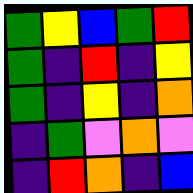[["green", "yellow", "blue", "green", "red"], ["green", "indigo", "red", "indigo", "yellow"], ["green", "indigo", "yellow", "indigo", "orange"], ["indigo", "green", "violet", "orange", "violet"], ["indigo", "red", "orange", "indigo", "blue"]]